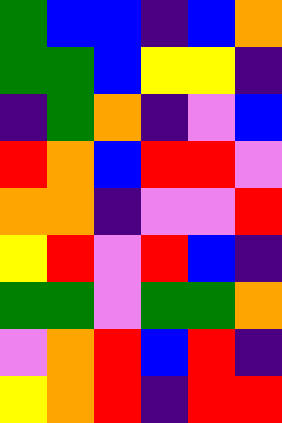[["green", "blue", "blue", "indigo", "blue", "orange"], ["green", "green", "blue", "yellow", "yellow", "indigo"], ["indigo", "green", "orange", "indigo", "violet", "blue"], ["red", "orange", "blue", "red", "red", "violet"], ["orange", "orange", "indigo", "violet", "violet", "red"], ["yellow", "red", "violet", "red", "blue", "indigo"], ["green", "green", "violet", "green", "green", "orange"], ["violet", "orange", "red", "blue", "red", "indigo"], ["yellow", "orange", "red", "indigo", "red", "red"]]